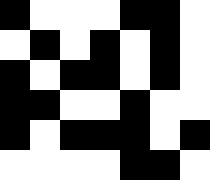[["black", "white", "white", "white", "black", "black", "white"], ["white", "black", "white", "black", "white", "black", "white"], ["black", "white", "black", "black", "white", "black", "white"], ["black", "black", "white", "white", "black", "white", "white"], ["black", "white", "black", "black", "black", "white", "black"], ["white", "white", "white", "white", "black", "black", "white"]]